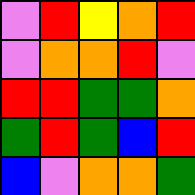[["violet", "red", "yellow", "orange", "red"], ["violet", "orange", "orange", "red", "violet"], ["red", "red", "green", "green", "orange"], ["green", "red", "green", "blue", "red"], ["blue", "violet", "orange", "orange", "green"]]